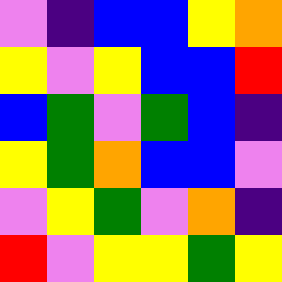[["violet", "indigo", "blue", "blue", "yellow", "orange"], ["yellow", "violet", "yellow", "blue", "blue", "red"], ["blue", "green", "violet", "green", "blue", "indigo"], ["yellow", "green", "orange", "blue", "blue", "violet"], ["violet", "yellow", "green", "violet", "orange", "indigo"], ["red", "violet", "yellow", "yellow", "green", "yellow"]]